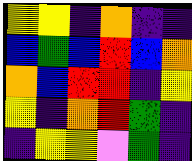[["yellow", "yellow", "indigo", "orange", "indigo", "indigo"], ["blue", "green", "blue", "red", "blue", "orange"], ["orange", "blue", "red", "red", "indigo", "yellow"], ["yellow", "indigo", "orange", "red", "green", "indigo"], ["indigo", "yellow", "yellow", "violet", "green", "indigo"]]